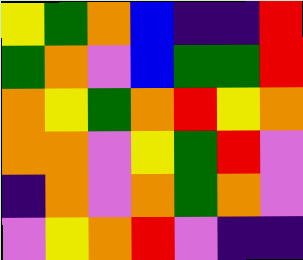[["yellow", "green", "orange", "blue", "indigo", "indigo", "red"], ["green", "orange", "violet", "blue", "green", "green", "red"], ["orange", "yellow", "green", "orange", "red", "yellow", "orange"], ["orange", "orange", "violet", "yellow", "green", "red", "violet"], ["indigo", "orange", "violet", "orange", "green", "orange", "violet"], ["violet", "yellow", "orange", "red", "violet", "indigo", "indigo"]]